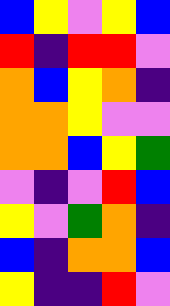[["blue", "yellow", "violet", "yellow", "blue"], ["red", "indigo", "red", "red", "violet"], ["orange", "blue", "yellow", "orange", "indigo"], ["orange", "orange", "yellow", "violet", "violet"], ["orange", "orange", "blue", "yellow", "green"], ["violet", "indigo", "violet", "red", "blue"], ["yellow", "violet", "green", "orange", "indigo"], ["blue", "indigo", "orange", "orange", "blue"], ["yellow", "indigo", "indigo", "red", "violet"]]